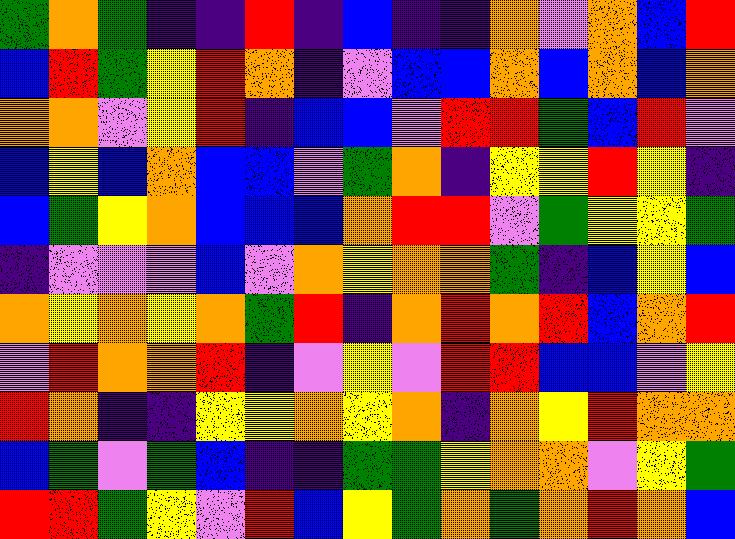[["green", "orange", "green", "indigo", "indigo", "red", "indigo", "blue", "indigo", "indigo", "orange", "violet", "orange", "blue", "red"], ["blue", "red", "green", "yellow", "red", "orange", "indigo", "violet", "blue", "blue", "orange", "blue", "orange", "blue", "orange"], ["orange", "orange", "violet", "yellow", "red", "indigo", "blue", "blue", "violet", "red", "red", "green", "blue", "red", "violet"], ["blue", "yellow", "blue", "orange", "blue", "blue", "violet", "green", "orange", "indigo", "yellow", "yellow", "red", "yellow", "indigo"], ["blue", "green", "yellow", "orange", "blue", "blue", "blue", "orange", "red", "red", "violet", "green", "yellow", "yellow", "green"], ["indigo", "violet", "violet", "violet", "blue", "violet", "orange", "yellow", "orange", "orange", "green", "indigo", "blue", "yellow", "blue"], ["orange", "yellow", "orange", "yellow", "orange", "green", "red", "indigo", "orange", "red", "orange", "red", "blue", "orange", "red"], ["violet", "red", "orange", "orange", "red", "indigo", "violet", "yellow", "violet", "red", "red", "blue", "blue", "violet", "yellow"], ["red", "orange", "indigo", "indigo", "yellow", "yellow", "orange", "yellow", "orange", "indigo", "orange", "yellow", "red", "orange", "orange"], ["blue", "green", "violet", "green", "blue", "indigo", "indigo", "green", "green", "yellow", "orange", "orange", "violet", "yellow", "green"], ["red", "red", "green", "yellow", "violet", "red", "blue", "yellow", "green", "orange", "green", "orange", "red", "orange", "blue"]]